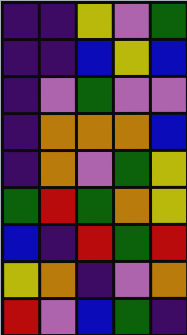[["indigo", "indigo", "yellow", "violet", "green"], ["indigo", "indigo", "blue", "yellow", "blue"], ["indigo", "violet", "green", "violet", "violet"], ["indigo", "orange", "orange", "orange", "blue"], ["indigo", "orange", "violet", "green", "yellow"], ["green", "red", "green", "orange", "yellow"], ["blue", "indigo", "red", "green", "red"], ["yellow", "orange", "indigo", "violet", "orange"], ["red", "violet", "blue", "green", "indigo"]]